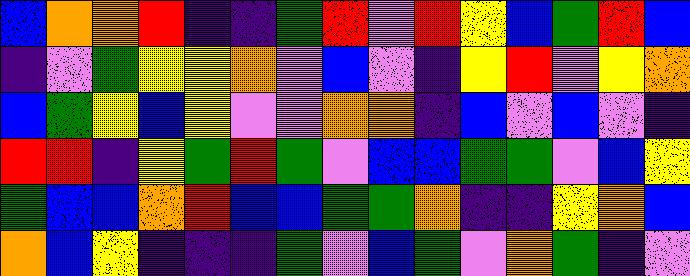[["blue", "orange", "orange", "red", "indigo", "indigo", "green", "red", "violet", "red", "yellow", "blue", "green", "red", "blue"], ["indigo", "violet", "green", "yellow", "yellow", "orange", "violet", "blue", "violet", "indigo", "yellow", "red", "violet", "yellow", "orange"], ["blue", "green", "yellow", "blue", "yellow", "violet", "violet", "orange", "orange", "indigo", "blue", "violet", "blue", "violet", "indigo"], ["red", "red", "indigo", "yellow", "green", "red", "green", "violet", "blue", "blue", "green", "green", "violet", "blue", "yellow"], ["green", "blue", "blue", "orange", "red", "blue", "blue", "green", "green", "orange", "indigo", "indigo", "yellow", "orange", "blue"], ["orange", "blue", "yellow", "indigo", "indigo", "indigo", "green", "violet", "blue", "green", "violet", "orange", "green", "indigo", "violet"]]